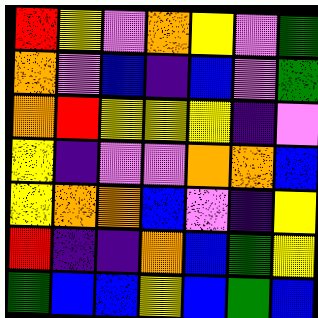[["red", "yellow", "violet", "orange", "yellow", "violet", "green"], ["orange", "violet", "blue", "indigo", "blue", "violet", "green"], ["orange", "red", "yellow", "yellow", "yellow", "indigo", "violet"], ["yellow", "indigo", "violet", "violet", "orange", "orange", "blue"], ["yellow", "orange", "orange", "blue", "violet", "indigo", "yellow"], ["red", "indigo", "indigo", "orange", "blue", "green", "yellow"], ["green", "blue", "blue", "yellow", "blue", "green", "blue"]]